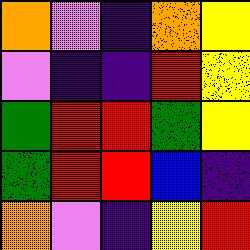[["orange", "violet", "indigo", "orange", "yellow"], ["violet", "indigo", "indigo", "red", "yellow"], ["green", "red", "red", "green", "yellow"], ["green", "red", "red", "blue", "indigo"], ["orange", "violet", "indigo", "yellow", "red"]]